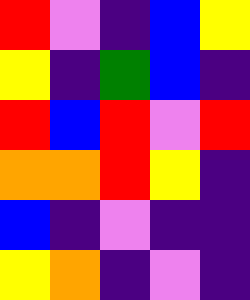[["red", "violet", "indigo", "blue", "yellow"], ["yellow", "indigo", "green", "blue", "indigo"], ["red", "blue", "red", "violet", "red"], ["orange", "orange", "red", "yellow", "indigo"], ["blue", "indigo", "violet", "indigo", "indigo"], ["yellow", "orange", "indigo", "violet", "indigo"]]